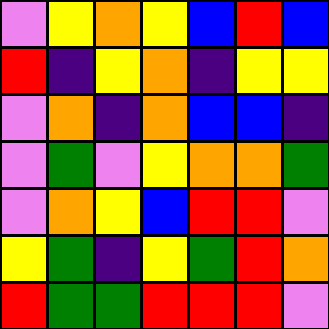[["violet", "yellow", "orange", "yellow", "blue", "red", "blue"], ["red", "indigo", "yellow", "orange", "indigo", "yellow", "yellow"], ["violet", "orange", "indigo", "orange", "blue", "blue", "indigo"], ["violet", "green", "violet", "yellow", "orange", "orange", "green"], ["violet", "orange", "yellow", "blue", "red", "red", "violet"], ["yellow", "green", "indigo", "yellow", "green", "red", "orange"], ["red", "green", "green", "red", "red", "red", "violet"]]